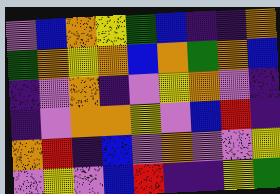[["violet", "blue", "orange", "yellow", "green", "blue", "indigo", "indigo", "orange"], ["green", "orange", "yellow", "orange", "blue", "orange", "green", "orange", "blue"], ["indigo", "violet", "orange", "indigo", "violet", "yellow", "orange", "violet", "indigo"], ["indigo", "violet", "orange", "orange", "yellow", "violet", "blue", "red", "indigo"], ["orange", "red", "indigo", "blue", "violet", "orange", "violet", "violet", "yellow"], ["violet", "yellow", "violet", "blue", "red", "indigo", "indigo", "yellow", "green"]]